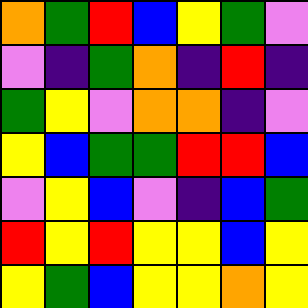[["orange", "green", "red", "blue", "yellow", "green", "violet"], ["violet", "indigo", "green", "orange", "indigo", "red", "indigo"], ["green", "yellow", "violet", "orange", "orange", "indigo", "violet"], ["yellow", "blue", "green", "green", "red", "red", "blue"], ["violet", "yellow", "blue", "violet", "indigo", "blue", "green"], ["red", "yellow", "red", "yellow", "yellow", "blue", "yellow"], ["yellow", "green", "blue", "yellow", "yellow", "orange", "yellow"]]